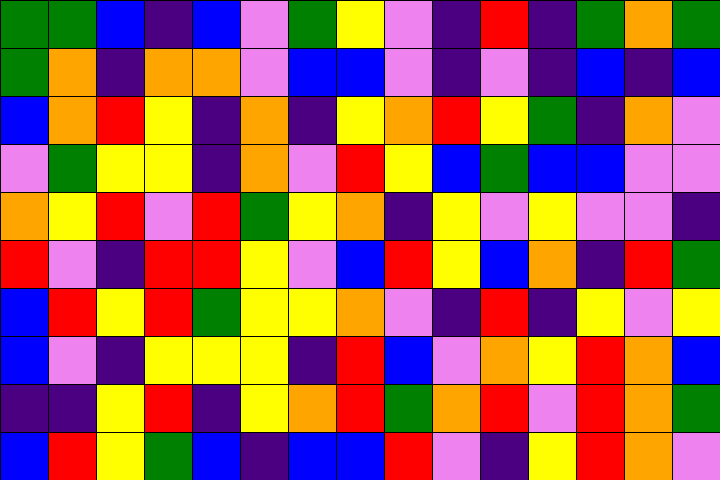[["green", "green", "blue", "indigo", "blue", "violet", "green", "yellow", "violet", "indigo", "red", "indigo", "green", "orange", "green"], ["green", "orange", "indigo", "orange", "orange", "violet", "blue", "blue", "violet", "indigo", "violet", "indigo", "blue", "indigo", "blue"], ["blue", "orange", "red", "yellow", "indigo", "orange", "indigo", "yellow", "orange", "red", "yellow", "green", "indigo", "orange", "violet"], ["violet", "green", "yellow", "yellow", "indigo", "orange", "violet", "red", "yellow", "blue", "green", "blue", "blue", "violet", "violet"], ["orange", "yellow", "red", "violet", "red", "green", "yellow", "orange", "indigo", "yellow", "violet", "yellow", "violet", "violet", "indigo"], ["red", "violet", "indigo", "red", "red", "yellow", "violet", "blue", "red", "yellow", "blue", "orange", "indigo", "red", "green"], ["blue", "red", "yellow", "red", "green", "yellow", "yellow", "orange", "violet", "indigo", "red", "indigo", "yellow", "violet", "yellow"], ["blue", "violet", "indigo", "yellow", "yellow", "yellow", "indigo", "red", "blue", "violet", "orange", "yellow", "red", "orange", "blue"], ["indigo", "indigo", "yellow", "red", "indigo", "yellow", "orange", "red", "green", "orange", "red", "violet", "red", "orange", "green"], ["blue", "red", "yellow", "green", "blue", "indigo", "blue", "blue", "red", "violet", "indigo", "yellow", "red", "orange", "violet"]]